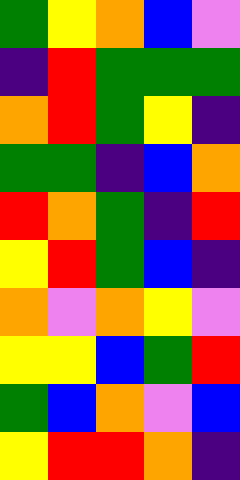[["green", "yellow", "orange", "blue", "violet"], ["indigo", "red", "green", "green", "green"], ["orange", "red", "green", "yellow", "indigo"], ["green", "green", "indigo", "blue", "orange"], ["red", "orange", "green", "indigo", "red"], ["yellow", "red", "green", "blue", "indigo"], ["orange", "violet", "orange", "yellow", "violet"], ["yellow", "yellow", "blue", "green", "red"], ["green", "blue", "orange", "violet", "blue"], ["yellow", "red", "red", "orange", "indigo"]]